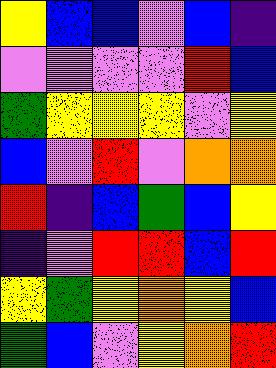[["yellow", "blue", "blue", "violet", "blue", "indigo"], ["violet", "violet", "violet", "violet", "red", "blue"], ["green", "yellow", "yellow", "yellow", "violet", "yellow"], ["blue", "violet", "red", "violet", "orange", "orange"], ["red", "indigo", "blue", "green", "blue", "yellow"], ["indigo", "violet", "red", "red", "blue", "red"], ["yellow", "green", "yellow", "orange", "yellow", "blue"], ["green", "blue", "violet", "yellow", "orange", "red"]]